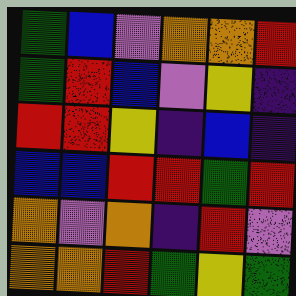[["green", "blue", "violet", "orange", "orange", "red"], ["green", "red", "blue", "violet", "yellow", "indigo"], ["red", "red", "yellow", "indigo", "blue", "indigo"], ["blue", "blue", "red", "red", "green", "red"], ["orange", "violet", "orange", "indigo", "red", "violet"], ["orange", "orange", "red", "green", "yellow", "green"]]